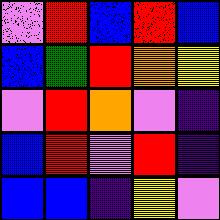[["violet", "red", "blue", "red", "blue"], ["blue", "green", "red", "orange", "yellow"], ["violet", "red", "orange", "violet", "indigo"], ["blue", "red", "violet", "red", "indigo"], ["blue", "blue", "indigo", "yellow", "violet"]]